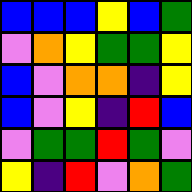[["blue", "blue", "blue", "yellow", "blue", "green"], ["violet", "orange", "yellow", "green", "green", "yellow"], ["blue", "violet", "orange", "orange", "indigo", "yellow"], ["blue", "violet", "yellow", "indigo", "red", "blue"], ["violet", "green", "green", "red", "green", "violet"], ["yellow", "indigo", "red", "violet", "orange", "green"]]